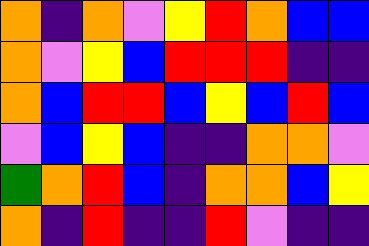[["orange", "indigo", "orange", "violet", "yellow", "red", "orange", "blue", "blue"], ["orange", "violet", "yellow", "blue", "red", "red", "red", "indigo", "indigo"], ["orange", "blue", "red", "red", "blue", "yellow", "blue", "red", "blue"], ["violet", "blue", "yellow", "blue", "indigo", "indigo", "orange", "orange", "violet"], ["green", "orange", "red", "blue", "indigo", "orange", "orange", "blue", "yellow"], ["orange", "indigo", "red", "indigo", "indigo", "red", "violet", "indigo", "indigo"]]